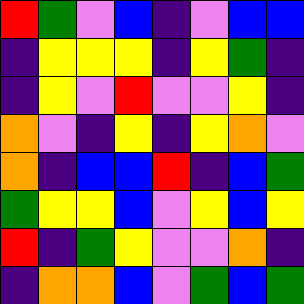[["red", "green", "violet", "blue", "indigo", "violet", "blue", "blue"], ["indigo", "yellow", "yellow", "yellow", "indigo", "yellow", "green", "indigo"], ["indigo", "yellow", "violet", "red", "violet", "violet", "yellow", "indigo"], ["orange", "violet", "indigo", "yellow", "indigo", "yellow", "orange", "violet"], ["orange", "indigo", "blue", "blue", "red", "indigo", "blue", "green"], ["green", "yellow", "yellow", "blue", "violet", "yellow", "blue", "yellow"], ["red", "indigo", "green", "yellow", "violet", "violet", "orange", "indigo"], ["indigo", "orange", "orange", "blue", "violet", "green", "blue", "green"]]